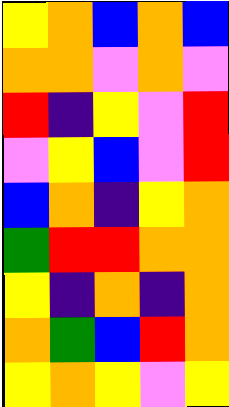[["yellow", "orange", "blue", "orange", "blue"], ["orange", "orange", "violet", "orange", "violet"], ["red", "indigo", "yellow", "violet", "red"], ["violet", "yellow", "blue", "violet", "red"], ["blue", "orange", "indigo", "yellow", "orange"], ["green", "red", "red", "orange", "orange"], ["yellow", "indigo", "orange", "indigo", "orange"], ["orange", "green", "blue", "red", "orange"], ["yellow", "orange", "yellow", "violet", "yellow"]]